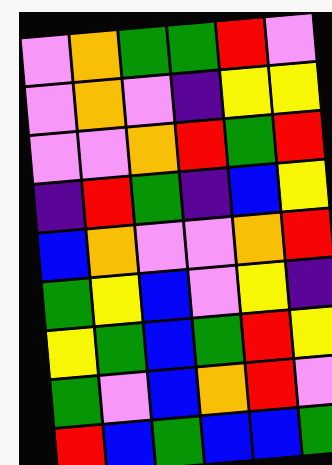[["violet", "orange", "green", "green", "red", "violet"], ["violet", "orange", "violet", "indigo", "yellow", "yellow"], ["violet", "violet", "orange", "red", "green", "red"], ["indigo", "red", "green", "indigo", "blue", "yellow"], ["blue", "orange", "violet", "violet", "orange", "red"], ["green", "yellow", "blue", "violet", "yellow", "indigo"], ["yellow", "green", "blue", "green", "red", "yellow"], ["green", "violet", "blue", "orange", "red", "violet"], ["red", "blue", "green", "blue", "blue", "green"]]